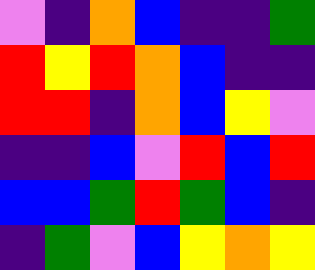[["violet", "indigo", "orange", "blue", "indigo", "indigo", "green"], ["red", "yellow", "red", "orange", "blue", "indigo", "indigo"], ["red", "red", "indigo", "orange", "blue", "yellow", "violet"], ["indigo", "indigo", "blue", "violet", "red", "blue", "red"], ["blue", "blue", "green", "red", "green", "blue", "indigo"], ["indigo", "green", "violet", "blue", "yellow", "orange", "yellow"]]